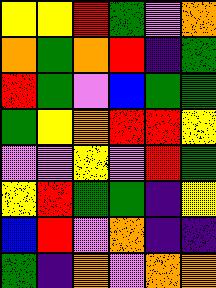[["yellow", "yellow", "red", "green", "violet", "orange"], ["orange", "green", "orange", "red", "indigo", "green"], ["red", "green", "violet", "blue", "green", "green"], ["green", "yellow", "orange", "red", "red", "yellow"], ["violet", "violet", "yellow", "violet", "red", "green"], ["yellow", "red", "green", "green", "indigo", "yellow"], ["blue", "red", "violet", "orange", "indigo", "indigo"], ["green", "indigo", "orange", "violet", "orange", "orange"]]